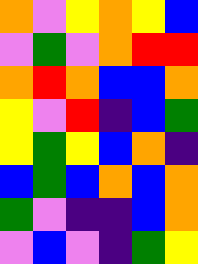[["orange", "violet", "yellow", "orange", "yellow", "blue"], ["violet", "green", "violet", "orange", "red", "red"], ["orange", "red", "orange", "blue", "blue", "orange"], ["yellow", "violet", "red", "indigo", "blue", "green"], ["yellow", "green", "yellow", "blue", "orange", "indigo"], ["blue", "green", "blue", "orange", "blue", "orange"], ["green", "violet", "indigo", "indigo", "blue", "orange"], ["violet", "blue", "violet", "indigo", "green", "yellow"]]